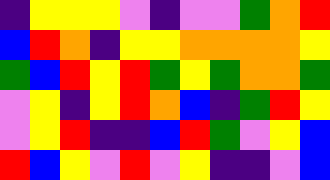[["indigo", "yellow", "yellow", "yellow", "violet", "indigo", "violet", "violet", "green", "orange", "red"], ["blue", "red", "orange", "indigo", "yellow", "yellow", "orange", "orange", "orange", "orange", "yellow"], ["green", "blue", "red", "yellow", "red", "green", "yellow", "green", "orange", "orange", "green"], ["violet", "yellow", "indigo", "yellow", "red", "orange", "blue", "indigo", "green", "red", "yellow"], ["violet", "yellow", "red", "indigo", "indigo", "blue", "red", "green", "violet", "yellow", "blue"], ["red", "blue", "yellow", "violet", "red", "violet", "yellow", "indigo", "indigo", "violet", "blue"]]